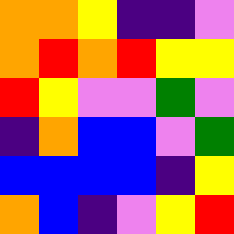[["orange", "orange", "yellow", "indigo", "indigo", "violet"], ["orange", "red", "orange", "red", "yellow", "yellow"], ["red", "yellow", "violet", "violet", "green", "violet"], ["indigo", "orange", "blue", "blue", "violet", "green"], ["blue", "blue", "blue", "blue", "indigo", "yellow"], ["orange", "blue", "indigo", "violet", "yellow", "red"]]